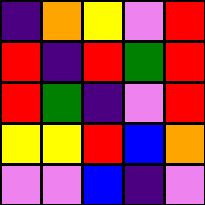[["indigo", "orange", "yellow", "violet", "red"], ["red", "indigo", "red", "green", "red"], ["red", "green", "indigo", "violet", "red"], ["yellow", "yellow", "red", "blue", "orange"], ["violet", "violet", "blue", "indigo", "violet"]]